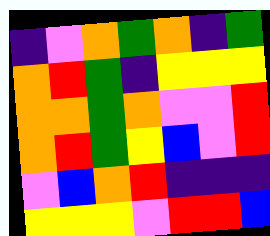[["indigo", "violet", "orange", "green", "orange", "indigo", "green"], ["orange", "red", "green", "indigo", "yellow", "yellow", "yellow"], ["orange", "orange", "green", "orange", "violet", "violet", "red"], ["orange", "red", "green", "yellow", "blue", "violet", "red"], ["violet", "blue", "orange", "red", "indigo", "indigo", "indigo"], ["yellow", "yellow", "yellow", "violet", "red", "red", "blue"]]